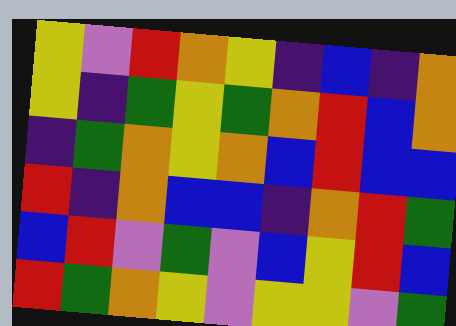[["yellow", "violet", "red", "orange", "yellow", "indigo", "blue", "indigo", "orange"], ["yellow", "indigo", "green", "yellow", "green", "orange", "red", "blue", "orange"], ["indigo", "green", "orange", "yellow", "orange", "blue", "red", "blue", "blue"], ["red", "indigo", "orange", "blue", "blue", "indigo", "orange", "red", "green"], ["blue", "red", "violet", "green", "violet", "blue", "yellow", "red", "blue"], ["red", "green", "orange", "yellow", "violet", "yellow", "yellow", "violet", "green"]]